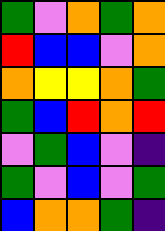[["green", "violet", "orange", "green", "orange"], ["red", "blue", "blue", "violet", "orange"], ["orange", "yellow", "yellow", "orange", "green"], ["green", "blue", "red", "orange", "red"], ["violet", "green", "blue", "violet", "indigo"], ["green", "violet", "blue", "violet", "green"], ["blue", "orange", "orange", "green", "indigo"]]